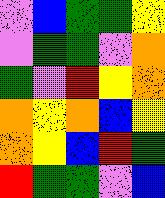[["violet", "blue", "green", "green", "yellow"], ["violet", "green", "green", "violet", "orange"], ["green", "violet", "red", "yellow", "orange"], ["orange", "yellow", "orange", "blue", "yellow"], ["orange", "yellow", "blue", "red", "green"], ["red", "green", "green", "violet", "blue"]]